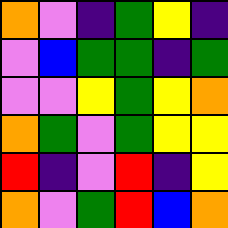[["orange", "violet", "indigo", "green", "yellow", "indigo"], ["violet", "blue", "green", "green", "indigo", "green"], ["violet", "violet", "yellow", "green", "yellow", "orange"], ["orange", "green", "violet", "green", "yellow", "yellow"], ["red", "indigo", "violet", "red", "indigo", "yellow"], ["orange", "violet", "green", "red", "blue", "orange"]]